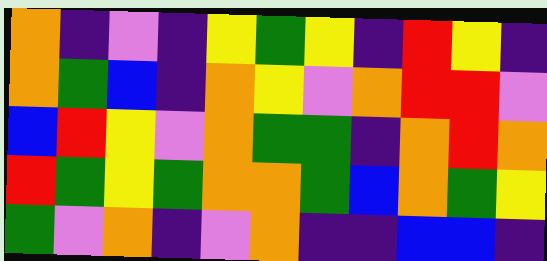[["orange", "indigo", "violet", "indigo", "yellow", "green", "yellow", "indigo", "red", "yellow", "indigo"], ["orange", "green", "blue", "indigo", "orange", "yellow", "violet", "orange", "red", "red", "violet"], ["blue", "red", "yellow", "violet", "orange", "green", "green", "indigo", "orange", "red", "orange"], ["red", "green", "yellow", "green", "orange", "orange", "green", "blue", "orange", "green", "yellow"], ["green", "violet", "orange", "indigo", "violet", "orange", "indigo", "indigo", "blue", "blue", "indigo"]]